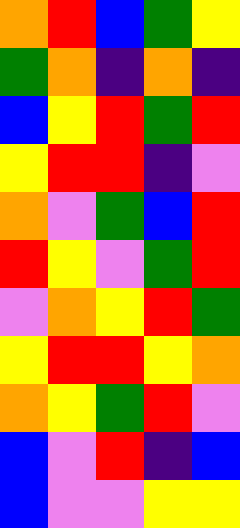[["orange", "red", "blue", "green", "yellow"], ["green", "orange", "indigo", "orange", "indigo"], ["blue", "yellow", "red", "green", "red"], ["yellow", "red", "red", "indigo", "violet"], ["orange", "violet", "green", "blue", "red"], ["red", "yellow", "violet", "green", "red"], ["violet", "orange", "yellow", "red", "green"], ["yellow", "red", "red", "yellow", "orange"], ["orange", "yellow", "green", "red", "violet"], ["blue", "violet", "red", "indigo", "blue"], ["blue", "violet", "violet", "yellow", "yellow"]]